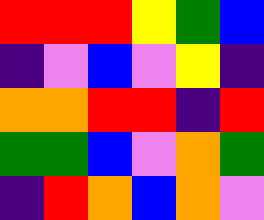[["red", "red", "red", "yellow", "green", "blue"], ["indigo", "violet", "blue", "violet", "yellow", "indigo"], ["orange", "orange", "red", "red", "indigo", "red"], ["green", "green", "blue", "violet", "orange", "green"], ["indigo", "red", "orange", "blue", "orange", "violet"]]